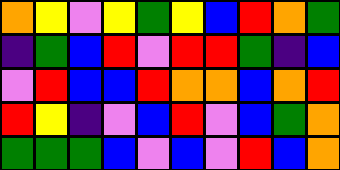[["orange", "yellow", "violet", "yellow", "green", "yellow", "blue", "red", "orange", "green"], ["indigo", "green", "blue", "red", "violet", "red", "red", "green", "indigo", "blue"], ["violet", "red", "blue", "blue", "red", "orange", "orange", "blue", "orange", "red"], ["red", "yellow", "indigo", "violet", "blue", "red", "violet", "blue", "green", "orange"], ["green", "green", "green", "blue", "violet", "blue", "violet", "red", "blue", "orange"]]